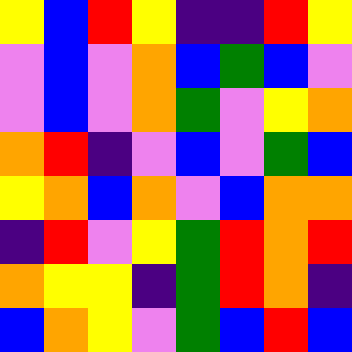[["yellow", "blue", "red", "yellow", "indigo", "indigo", "red", "yellow"], ["violet", "blue", "violet", "orange", "blue", "green", "blue", "violet"], ["violet", "blue", "violet", "orange", "green", "violet", "yellow", "orange"], ["orange", "red", "indigo", "violet", "blue", "violet", "green", "blue"], ["yellow", "orange", "blue", "orange", "violet", "blue", "orange", "orange"], ["indigo", "red", "violet", "yellow", "green", "red", "orange", "red"], ["orange", "yellow", "yellow", "indigo", "green", "red", "orange", "indigo"], ["blue", "orange", "yellow", "violet", "green", "blue", "red", "blue"]]